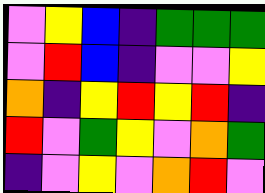[["violet", "yellow", "blue", "indigo", "green", "green", "green"], ["violet", "red", "blue", "indigo", "violet", "violet", "yellow"], ["orange", "indigo", "yellow", "red", "yellow", "red", "indigo"], ["red", "violet", "green", "yellow", "violet", "orange", "green"], ["indigo", "violet", "yellow", "violet", "orange", "red", "violet"]]